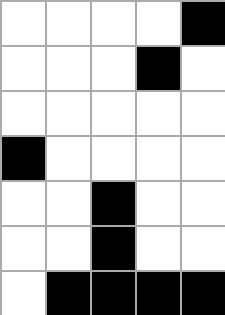[["white", "white", "white", "white", "black"], ["white", "white", "white", "black", "white"], ["white", "white", "white", "white", "white"], ["black", "white", "white", "white", "white"], ["white", "white", "black", "white", "white"], ["white", "white", "black", "white", "white"], ["white", "black", "black", "black", "black"]]